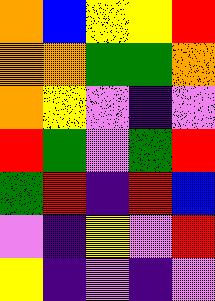[["orange", "blue", "yellow", "yellow", "red"], ["orange", "orange", "green", "green", "orange"], ["orange", "yellow", "violet", "indigo", "violet"], ["red", "green", "violet", "green", "red"], ["green", "red", "indigo", "red", "blue"], ["violet", "indigo", "yellow", "violet", "red"], ["yellow", "indigo", "violet", "indigo", "violet"]]